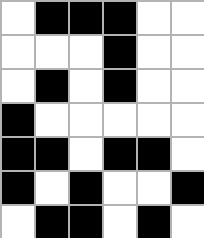[["white", "black", "black", "black", "white", "white"], ["white", "white", "white", "black", "white", "white"], ["white", "black", "white", "black", "white", "white"], ["black", "white", "white", "white", "white", "white"], ["black", "black", "white", "black", "black", "white"], ["black", "white", "black", "white", "white", "black"], ["white", "black", "black", "white", "black", "white"]]